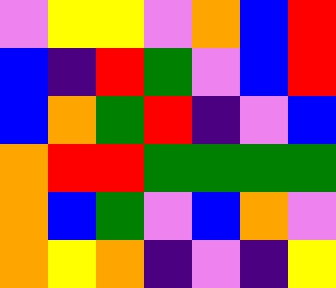[["violet", "yellow", "yellow", "violet", "orange", "blue", "red"], ["blue", "indigo", "red", "green", "violet", "blue", "red"], ["blue", "orange", "green", "red", "indigo", "violet", "blue"], ["orange", "red", "red", "green", "green", "green", "green"], ["orange", "blue", "green", "violet", "blue", "orange", "violet"], ["orange", "yellow", "orange", "indigo", "violet", "indigo", "yellow"]]